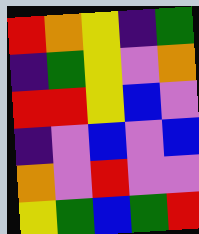[["red", "orange", "yellow", "indigo", "green"], ["indigo", "green", "yellow", "violet", "orange"], ["red", "red", "yellow", "blue", "violet"], ["indigo", "violet", "blue", "violet", "blue"], ["orange", "violet", "red", "violet", "violet"], ["yellow", "green", "blue", "green", "red"]]